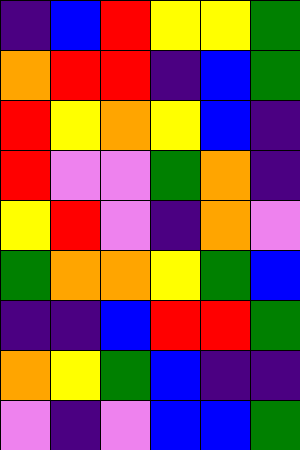[["indigo", "blue", "red", "yellow", "yellow", "green"], ["orange", "red", "red", "indigo", "blue", "green"], ["red", "yellow", "orange", "yellow", "blue", "indigo"], ["red", "violet", "violet", "green", "orange", "indigo"], ["yellow", "red", "violet", "indigo", "orange", "violet"], ["green", "orange", "orange", "yellow", "green", "blue"], ["indigo", "indigo", "blue", "red", "red", "green"], ["orange", "yellow", "green", "blue", "indigo", "indigo"], ["violet", "indigo", "violet", "blue", "blue", "green"]]